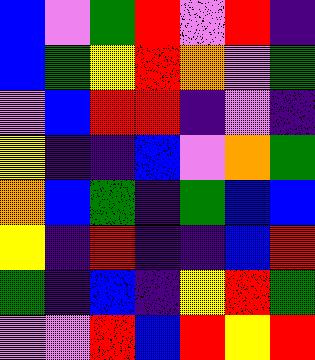[["blue", "violet", "green", "red", "violet", "red", "indigo"], ["blue", "green", "yellow", "red", "orange", "violet", "green"], ["violet", "blue", "red", "red", "indigo", "violet", "indigo"], ["yellow", "indigo", "indigo", "blue", "violet", "orange", "green"], ["orange", "blue", "green", "indigo", "green", "blue", "blue"], ["yellow", "indigo", "red", "indigo", "indigo", "blue", "red"], ["green", "indigo", "blue", "indigo", "yellow", "red", "green"], ["violet", "violet", "red", "blue", "red", "yellow", "red"]]